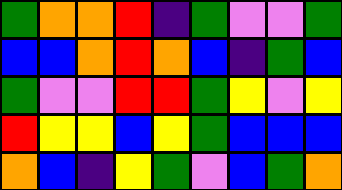[["green", "orange", "orange", "red", "indigo", "green", "violet", "violet", "green"], ["blue", "blue", "orange", "red", "orange", "blue", "indigo", "green", "blue"], ["green", "violet", "violet", "red", "red", "green", "yellow", "violet", "yellow"], ["red", "yellow", "yellow", "blue", "yellow", "green", "blue", "blue", "blue"], ["orange", "blue", "indigo", "yellow", "green", "violet", "blue", "green", "orange"]]